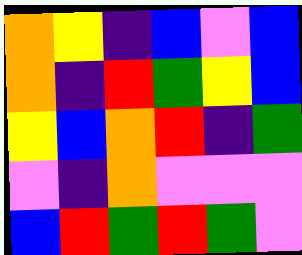[["orange", "yellow", "indigo", "blue", "violet", "blue"], ["orange", "indigo", "red", "green", "yellow", "blue"], ["yellow", "blue", "orange", "red", "indigo", "green"], ["violet", "indigo", "orange", "violet", "violet", "violet"], ["blue", "red", "green", "red", "green", "violet"]]